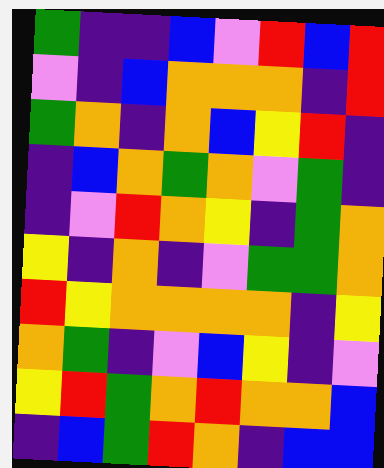[["green", "indigo", "indigo", "blue", "violet", "red", "blue", "red"], ["violet", "indigo", "blue", "orange", "orange", "orange", "indigo", "red"], ["green", "orange", "indigo", "orange", "blue", "yellow", "red", "indigo"], ["indigo", "blue", "orange", "green", "orange", "violet", "green", "indigo"], ["indigo", "violet", "red", "orange", "yellow", "indigo", "green", "orange"], ["yellow", "indigo", "orange", "indigo", "violet", "green", "green", "orange"], ["red", "yellow", "orange", "orange", "orange", "orange", "indigo", "yellow"], ["orange", "green", "indigo", "violet", "blue", "yellow", "indigo", "violet"], ["yellow", "red", "green", "orange", "red", "orange", "orange", "blue"], ["indigo", "blue", "green", "red", "orange", "indigo", "blue", "blue"]]